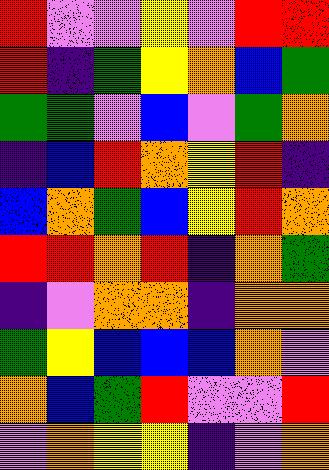[["red", "violet", "violet", "yellow", "violet", "red", "red"], ["red", "indigo", "green", "yellow", "orange", "blue", "green"], ["green", "green", "violet", "blue", "violet", "green", "orange"], ["indigo", "blue", "red", "orange", "yellow", "red", "indigo"], ["blue", "orange", "green", "blue", "yellow", "red", "orange"], ["red", "red", "orange", "red", "indigo", "orange", "green"], ["indigo", "violet", "orange", "orange", "indigo", "orange", "orange"], ["green", "yellow", "blue", "blue", "blue", "orange", "violet"], ["orange", "blue", "green", "red", "violet", "violet", "red"], ["violet", "orange", "yellow", "yellow", "indigo", "violet", "orange"]]